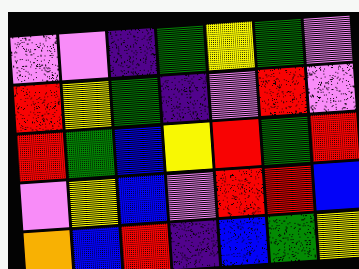[["violet", "violet", "indigo", "green", "yellow", "green", "violet"], ["red", "yellow", "green", "indigo", "violet", "red", "violet"], ["red", "green", "blue", "yellow", "red", "green", "red"], ["violet", "yellow", "blue", "violet", "red", "red", "blue"], ["orange", "blue", "red", "indigo", "blue", "green", "yellow"]]